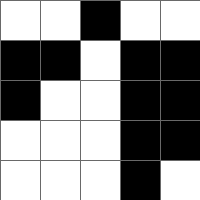[["white", "white", "black", "white", "white"], ["black", "black", "white", "black", "black"], ["black", "white", "white", "black", "black"], ["white", "white", "white", "black", "black"], ["white", "white", "white", "black", "white"]]